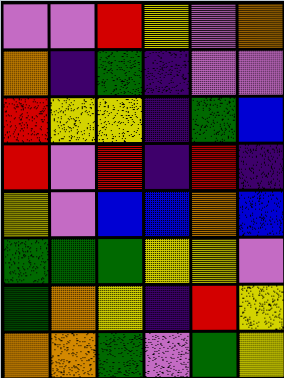[["violet", "violet", "red", "yellow", "violet", "orange"], ["orange", "indigo", "green", "indigo", "violet", "violet"], ["red", "yellow", "yellow", "indigo", "green", "blue"], ["red", "violet", "red", "indigo", "red", "indigo"], ["yellow", "violet", "blue", "blue", "orange", "blue"], ["green", "green", "green", "yellow", "yellow", "violet"], ["green", "orange", "yellow", "indigo", "red", "yellow"], ["orange", "orange", "green", "violet", "green", "yellow"]]